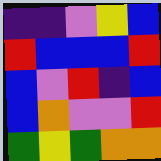[["indigo", "indigo", "violet", "yellow", "blue"], ["red", "blue", "blue", "blue", "red"], ["blue", "violet", "red", "indigo", "blue"], ["blue", "orange", "violet", "violet", "red"], ["green", "yellow", "green", "orange", "orange"]]